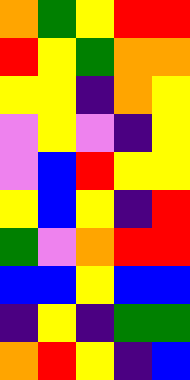[["orange", "green", "yellow", "red", "red"], ["red", "yellow", "green", "orange", "orange"], ["yellow", "yellow", "indigo", "orange", "yellow"], ["violet", "yellow", "violet", "indigo", "yellow"], ["violet", "blue", "red", "yellow", "yellow"], ["yellow", "blue", "yellow", "indigo", "red"], ["green", "violet", "orange", "red", "red"], ["blue", "blue", "yellow", "blue", "blue"], ["indigo", "yellow", "indigo", "green", "green"], ["orange", "red", "yellow", "indigo", "blue"]]